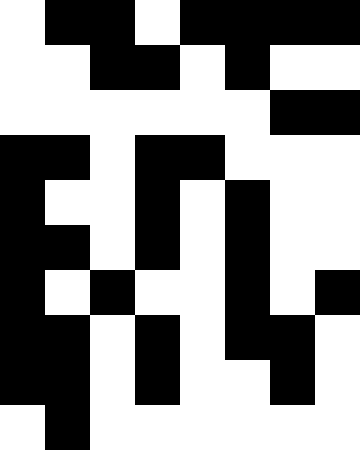[["white", "black", "black", "white", "black", "black", "black", "black"], ["white", "white", "black", "black", "white", "black", "white", "white"], ["white", "white", "white", "white", "white", "white", "black", "black"], ["black", "black", "white", "black", "black", "white", "white", "white"], ["black", "white", "white", "black", "white", "black", "white", "white"], ["black", "black", "white", "black", "white", "black", "white", "white"], ["black", "white", "black", "white", "white", "black", "white", "black"], ["black", "black", "white", "black", "white", "black", "black", "white"], ["black", "black", "white", "black", "white", "white", "black", "white"], ["white", "black", "white", "white", "white", "white", "white", "white"]]